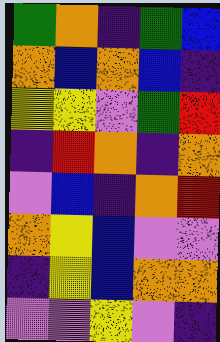[["green", "orange", "indigo", "green", "blue"], ["orange", "blue", "orange", "blue", "indigo"], ["yellow", "yellow", "violet", "green", "red"], ["indigo", "red", "orange", "indigo", "orange"], ["violet", "blue", "indigo", "orange", "red"], ["orange", "yellow", "blue", "violet", "violet"], ["indigo", "yellow", "blue", "orange", "orange"], ["violet", "violet", "yellow", "violet", "indigo"]]